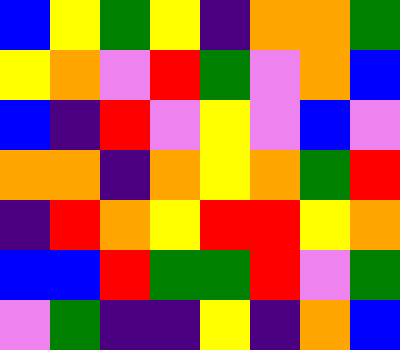[["blue", "yellow", "green", "yellow", "indigo", "orange", "orange", "green"], ["yellow", "orange", "violet", "red", "green", "violet", "orange", "blue"], ["blue", "indigo", "red", "violet", "yellow", "violet", "blue", "violet"], ["orange", "orange", "indigo", "orange", "yellow", "orange", "green", "red"], ["indigo", "red", "orange", "yellow", "red", "red", "yellow", "orange"], ["blue", "blue", "red", "green", "green", "red", "violet", "green"], ["violet", "green", "indigo", "indigo", "yellow", "indigo", "orange", "blue"]]